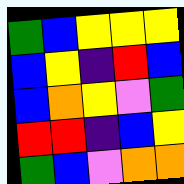[["green", "blue", "yellow", "yellow", "yellow"], ["blue", "yellow", "indigo", "red", "blue"], ["blue", "orange", "yellow", "violet", "green"], ["red", "red", "indigo", "blue", "yellow"], ["green", "blue", "violet", "orange", "orange"]]